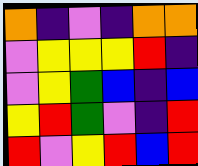[["orange", "indigo", "violet", "indigo", "orange", "orange"], ["violet", "yellow", "yellow", "yellow", "red", "indigo"], ["violet", "yellow", "green", "blue", "indigo", "blue"], ["yellow", "red", "green", "violet", "indigo", "red"], ["red", "violet", "yellow", "red", "blue", "red"]]